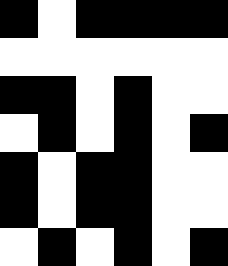[["black", "white", "black", "black", "black", "black"], ["white", "white", "white", "white", "white", "white"], ["black", "black", "white", "black", "white", "white"], ["white", "black", "white", "black", "white", "black"], ["black", "white", "black", "black", "white", "white"], ["black", "white", "black", "black", "white", "white"], ["white", "black", "white", "black", "white", "black"]]